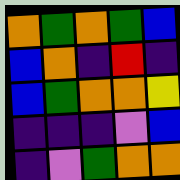[["orange", "green", "orange", "green", "blue"], ["blue", "orange", "indigo", "red", "indigo"], ["blue", "green", "orange", "orange", "yellow"], ["indigo", "indigo", "indigo", "violet", "blue"], ["indigo", "violet", "green", "orange", "orange"]]